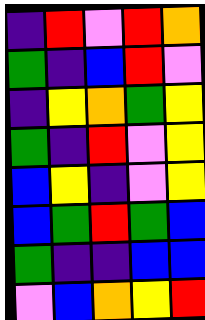[["indigo", "red", "violet", "red", "orange"], ["green", "indigo", "blue", "red", "violet"], ["indigo", "yellow", "orange", "green", "yellow"], ["green", "indigo", "red", "violet", "yellow"], ["blue", "yellow", "indigo", "violet", "yellow"], ["blue", "green", "red", "green", "blue"], ["green", "indigo", "indigo", "blue", "blue"], ["violet", "blue", "orange", "yellow", "red"]]